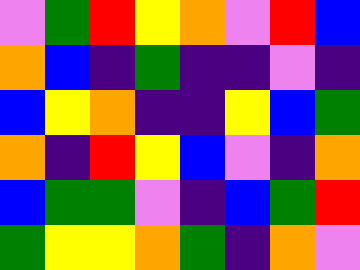[["violet", "green", "red", "yellow", "orange", "violet", "red", "blue"], ["orange", "blue", "indigo", "green", "indigo", "indigo", "violet", "indigo"], ["blue", "yellow", "orange", "indigo", "indigo", "yellow", "blue", "green"], ["orange", "indigo", "red", "yellow", "blue", "violet", "indigo", "orange"], ["blue", "green", "green", "violet", "indigo", "blue", "green", "red"], ["green", "yellow", "yellow", "orange", "green", "indigo", "orange", "violet"]]